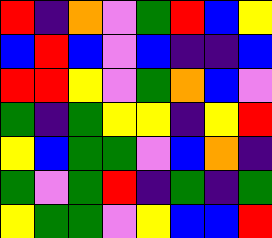[["red", "indigo", "orange", "violet", "green", "red", "blue", "yellow"], ["blue", "red", "blue", "violet", "blue", "indigo", "indigo", "blue"], ["red", "red", "yellow", "violet", "green", "orange", "blue", "violet"], ["green", "indigo", "green", "yellow", "yellow", "indigo", "yellow", "red"], ["yellow", "blue", "green", "green", "violet", "blue", "orange", "indigo"], ["green", "violet", "green", "red", "indigo", "green", "indigo", "green"], ["yellow", "green", "green", "violet", "yellow", "blue", "blue", "red"]]